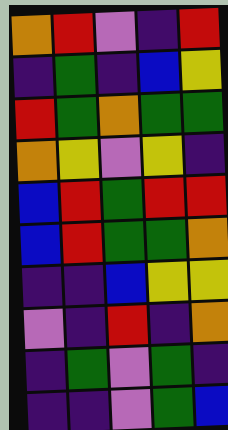[["orange", "red", "violet", "indigo", "red"], ["indigo", "green", "indigo", "blue", "yellow"], ["red", "green", "orange", "green", "green"], ["orange", "yellow", "violet", "yellow", "indigo"], ["blue", "red", "green", "red", "red"], ["blue", "red", "green", "green", "orange"], ["indigo", "indigo", "blue", "yellow", "yellow"], ["violet", "indigo", "red", "indigo", "orange"], ["indigo", "green", "violet", "green", "indigo"], ["indigo", "indigo", "violet", "green", "blue"]]